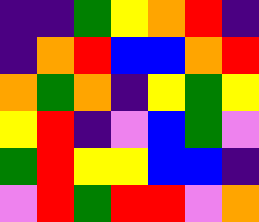[["indigo", "indigo", "green", "yellow", "orange", "red", "indigo"], ["indigo", "orange", "red", "blue", "blue", "orange", "red"], ["orange", "green", "orange", "indigo", "yellow", "green", "yellow"], ["yellow", "red", "indigo", "violet", "blue", "green", "violet"], ["green", "red", "yellow", "yellow", "blue", "blue", "indigo"], ["violet", "red", "green", "red", "red", "violet", "orange"]]